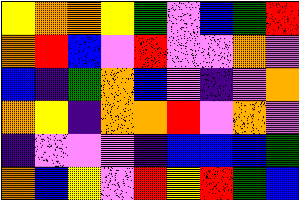[["yellow", "orange", "orange", "yellow", "green", "violet", "blue", "green", "red"], ["orange", "red", "blue", "violet", "red", "violet", "violet", "orange", "violet"], ["blue", "indigo", "green", "orange", "blue", "violet", "indigo", "violet", "orange"], ["orange", "yellow", "indigo", "orange", "orange", "red", "violet", "orange", "violet"], ["indigo", "violet", "violet", "violet", "indigo", "blue", "blue", "blue", "green"], ["orange", "blue", "yellow", "violet", "red", "yellow", "red", "green", "blue"]]